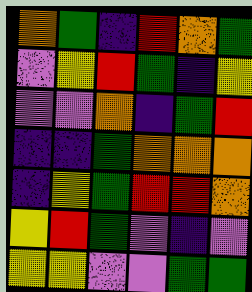[["orange", "green", "indigo", "red", "orange", "green"], ["violet", "yellow", "red", "green", "indigo", "yellow"], ["violet", "violet", "orange", "indigo", "green", "red"], ["indigo", "indigo", "green", "orange", "orange", "orange"], ["indigo", "yellow", "green", "red", "red", "orange"], ["yellow", "red", "green", "violet", "indigo", "violet"], ["yellow", "yellow", "violet", "violet", "green", "green"]]